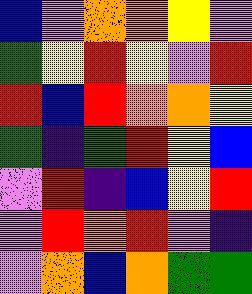[["blue", "violet", "orange", "orange", "yellow", "violet"], ["green", "yellow", "red", "yellow", "violet", "red"], ["red", "blue", "red", "orange", "orange", "yellow"], ["green", "indigo", "green", "red", "yellow", "blue"], ["violet", "red", "indigo", "blue", "yellow", "red"], ["violet", "red", "orange", "red", "violet", "indigo"], ["violet", "orange", "blue", "orange", "green", "green"]]